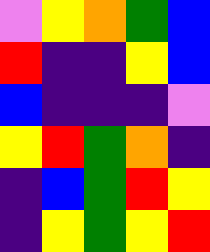[["violet", "yellow", "orange", "green", "blue"], ["red", "indigo", "indigo", "yellow", "blue"], ["blue", "indigo", "indigo", "indigo", "violet"], ["yellow", "red", "green", "orange", "indigo"], ["indigo", "blue", "green", "red", "yellow"], ["indigo", "yellow", "green", "yellow", "red"]]